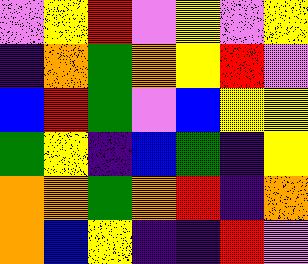[["violet", "yellow", "red", "violet", "yellow", "violet", "yellow"], ["indigo", "orange", "green", "orange", "yellow", "red", "violet"], ["blue", "red", "green", "violet", "blue", "yellow", "yellow"], ["green", "yellow", "indigo", "blue", "green", "indigo", "yellow"], ["orange", "orange", "green", "orange", "red", "indigo", "orange"], ["orange", "blue", "yellow", "indigo", "indigo", "red", "violet"]]